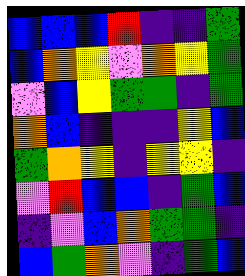[["blue", "blue", "blue", "red", "indigo", "indigo", "green"], ["blue", "orange", "yellow", "violet", "orange", "yellow", "green"], ["violet", "blue", "yellow", "green", "green", "indigo", "green"], ["orange", "blue", "indigo", "indigo", "indigo", "yellow", "blue"], ["green", "orange", "yellow", "indigo", "yellow", "yellow", "indigo"], ["violet", "red", "blue", "blue", "indigo", "green", "blue"], ["indigo", "violet", "blue", "orange", "green", "green", "indigo"], ["blue", "green", "orange", "violet", "indigo", "green", "blue"]]